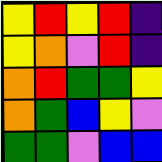[["yellow", "red", "yellow", "red", "indigo"], ["yellow", "orange", "violet", "red", "indigo"], ["orange", "red", "green", "green", "yellow"], ["orange", "green", "blue", "yellow", "violet"], ["green", "green", "violet", "blue", "blue"]]